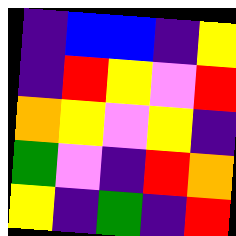[["indigo", "blue", "blue", "indigo", "yellow"], ["indigo", "red", "yellow", "violet", "red"], ["orange", "yellow", "violet", "yellow", "indigo"], ["green", "violet", "indigo", "red", "orange"], ["yellow", "indigo", "green", "indigo", "red"]]